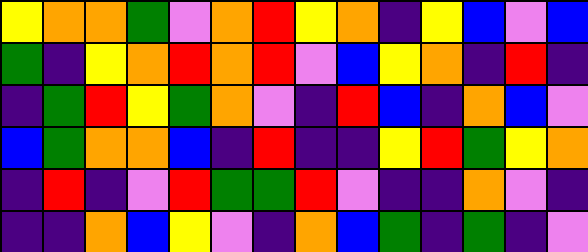[["yellow", "orange", "orange", "green", "violet", "orange", "red", "yellow", "orange", "indigo", "yellow", "blue", "violet", "blue"], ["green", "indigo", "yellow", "orange", "red", "orange", "red", "violet", "blue", "yellow", "orange", "indigo", "red", "indigo"], ["indigo", "green", "red", "yellow", "green", "orange", "violet", "indigo", "red", "blue", "indigo", "orange", "blue", "violet"], ["blue", "green", "orange", "orange", "blue", "indigo", "red", "indigo", "indigo", "yellow", "red", "green", "yellow", "orange"], ["indigo", "red", "indigo", "violet", "red", "green", "green", "red", "violet", "indigo", "indigo", "orange", "violet", "indigo"], ["indigo", "indigo", "orange", "blue", "yellow", "violet", "indigo", "orange", "blue", "green", "indigo", "green", "indigo", "violet"]]